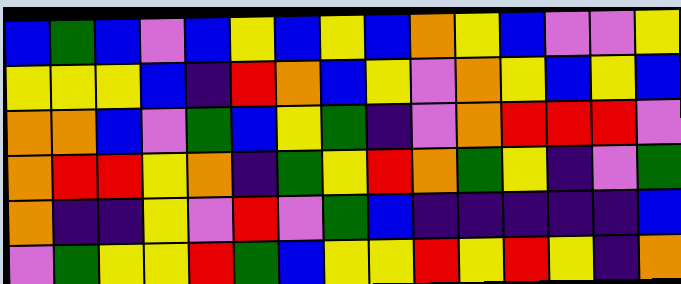[["blue", "green", "blue", "violet", "blue", "yellow", "blue", "yellow", "blue", "orange", "yellow", "blue", "violet", "violet", "yellow"], ["yellow", "yellow", "yellow", "blue", "indigo", "red", "orange", "blue", "yellow", "violet", "orange", "yellow", "blue", "yellow", "blue"], ["orange", "orange", "blue", "violet", "green", "blue", "yellow", "green", "indigo", "violet", "orange", "red", "red", "red", "violet"], ["orange", "red", "red", "yellow", "orange", "indigo", "green", "yellow", "red", "orange", "green", "yellow", "indigo", "violet", "green"], ["orange", "indigo", "indigo", "yellow", "violet", "red", "violet", "green", "blue", "indigo", "indigo", "indigo", "indigo", "indigo", "blue"], ["violet", "green", "yellow", "yellow", "red", "green", "blue", "yellow", "yellow", "red", "yellow", "red", "yellow", "indigo", "orange"]]